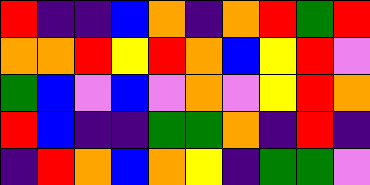[["red", "indigo", "indigo", "blue", "orange", "indigo", "orange", "red", "green", "red"], ["orange", "orange", "red", "yellow", "red", "orange", "blue", "yellow", "red", "violet"], ["green", "blue", "violet", "blue", "violet", "orange", "violet", "yellow", "red", "orange"], ["red", "blue", "indigo", "indigo", "green", "green", "orange", "indigo", "red", "indigo"], ["indigo", "red", "orange", "blue", "orange", "yellow", "indigo", "green", "green", "violet"]]